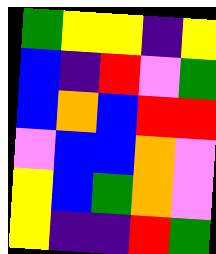[["green", "yellow", "yellow", "indigo", "yellow"], ["blue", "indigo", "red", "violet", "green"], ["blue", "orange", "blue", "red", "red"], ["violet", "blue", "blue", "orange", "violet"], ["yellow", "blue", "green", "orange", "violet"], ["yellow", "indigo", "indigo", "red", "green"]]